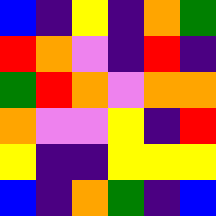[["blue", "indigo", "yellow", "indigo", "orange", "green"], ["red", "orange", "violet", "indigo", "red", "indigo"], ["green", "red", "orange", "violet", "orange", "orange"], ["orange", "violet", "violet", "yellow", "indigo", "red"], ["yellow", "indigo", "indigo", "yellow", "yellow", "yellow"], ["blue", "indigo", "orange", "green", "indigo", "blue"]]